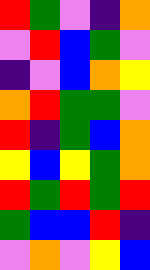[["red", "green", "violet", "indigo", "orange"], ["violet", "red", "blue", "green", "violet"], ["indigo", "violet", "blue", "orange", "yellow"], ["orange", "red", "green", "green", "violet"], ["red", "indigo", "green", "blue", "orange"], ["yellow", "blue", "yellow", "green", "orange"], ["red", "green", "red", "green", "red"], ["green", "blue", "blue", "red", "indigo"], ["violet", "orange", "violet", "yellow", "blue"]]